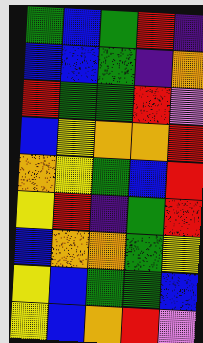[["green", "blue", "green", "red", "indigo"], ["blue", "blue", "green", "indigo", "orange"], ["red", "green", "green", "red", "violet"], ["blue", "yellow", "orange", "orange", "red"], ["orange", "yellow", "green", "blue", "red"], ["yellow", "red", "indigo", "green", "red"], ["blue", "orange", "orange", "green", "yellow"], ["yellow", "blue", "green", "green", "blue"], ["yellow", "blue", "orange", "red", "violet"]]